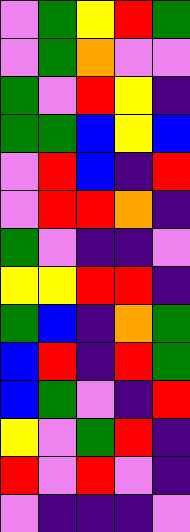[["violet", "green", "yellow", "red", "green"], ["violet", "green", "orange", "violet", "violet"], ["green", "violet", "red", "yellow", "indigo"], ["green", "green", "blue", "yellow", "blue"], ["violet", "red", "blue", "indigo", "red"], ["violet", "red", "red", "orange", "indigo"], ["green", "violet", "indigo", "indigo", "violet"], ["yellow", "yellow", "red", "red", "indigo"], ["green", "blue", "indigo", "orange", "green"], ["blue", "red", "indigo", "red", "green"], ["blue", "green", "violet", "indigo", "red"], ["yellow", "violet", "green", "red", "indigo"], ["red", "violet", "red", "violet", "indigo"], ["violet", "indigo", "indigo", "indigo", "violet"]]